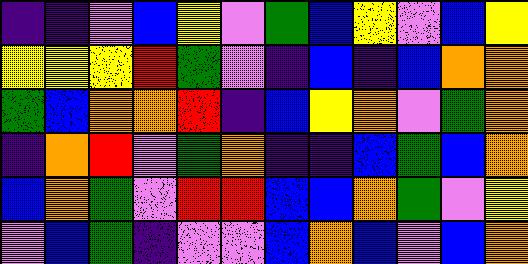[["indigo", "indigo", "violet", "blue", "yellow", "violet", "green", "blue", "yellow", "violet", "blue", "yellow"], ["yellow", "yellow", "yellow", "red", "green", "violet", "indigo", "blue", "indigo", "blue", "orange", "orange"], ["green", "blue", "orange", "orange", "red", "indigo", "blue", "yellow", "orange", "violet", "green", "orange"], ["indigo", "orange", "red", "violet", "green", "orange", "indigo", "indigo", "blue", "green", "blue", "orange"], ["blue", "orange", "green", "violet", "red", "red", "blue", "blue", "orange", "green", "violet", "yellow"], ["violet", "blue", "green", "indigo", "violet", "violet", "blue", "orange", "blue", "violet", "blue", "orange"]]